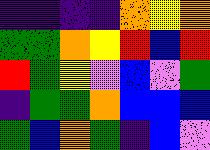[["indigo", "indigo", "indigo", "indigo", "orange", "yellow", "orange"], ["green", "green", "orange", "yellow", "red", "blue", "red"], ["red", "green", "yellow", "violet", "blue", "violet", "green"], ["indigo", "green", "green", "orange", "blue", "blue", "blue"], ["green", "blue", "orange", "green", "indigo", "blue", "violet"]]